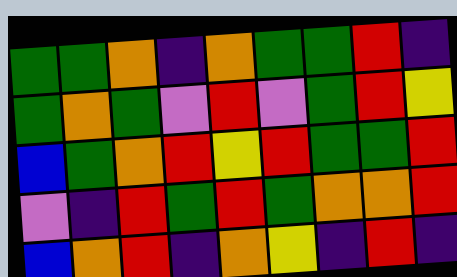[["green", "green", "orange", "indigo", "orange", "green", "green", "red", "indigo"], ["green", "orange", "green", "violet", "red", "violet", "green", "red", "yellow"], ["blue", "green", "orange", "red", "yellow", "red", "green", "green", "red"], ["violet", "indigo", "red", "green", "red", "green", "orange", "orange", "red"], ["blue", "orange", "red", "indigo", "orange", "yellow", "indigo", "red", "indigo"]]